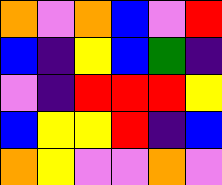[["orange", "violet", "orange", "blue", "violet", "red"], ["blue", "indigo", "yellow", "blue", "green", "indigo"], ["violet", "indigo", "red", "red", "red", "yellow"], ["blue", "yellow", "yellow", "red", "indigo", "blue"], ["orange", "yellow", "violet", "violet", "orange", "violet"]]